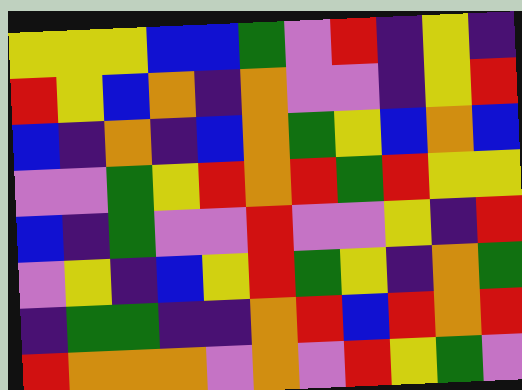[["yellow", "yellow", "yellow", "blue", "blue", "green", "violet", "red", "indigo", "yellow", "indigo"], ["red", "yellow", "blue", "orange", "indigo", "orange", "violet", "violet", "indigo", "yellow", "red"], ["blue", "indigo", "orange", "indigo", "blue", "orange", "green", "yellow", "blue", "orange", "blue"], ["violet", "violet", "green", "yellow", "red", "orange", "red", "green", "red", "yellow", "yellow"], ["blue", "indigo", "green", "violet", "violet", "red", "violet", "violet", "yellow", "indigo", "red"], ["violet", "yellow", "indigo", "blue", "yellow", "red", "green", "yellow", "indigo", "orange", "green"], ["indigo", "green", "green", "indigo", "indigo", "orange", "red", "blue", "red", "orange", "red"], ["red", "orange", "orange", "orange", "violet", "orange", "violet", "red", "yellow", "green", "violet"]]